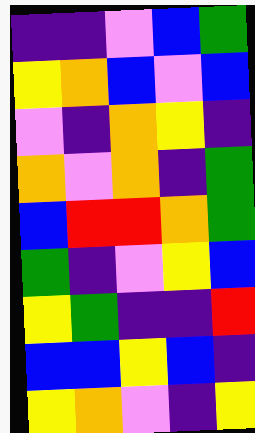[["indigo", "indigo", "violet", "blue", "green"], ["yellow", "orange", "blue", "violet", "blue"], ["violet", "indigo", "orange", "yellow", "indigo"], ["orange", "violet", "orange", "indigo", "green"], ["blue", "red", "red", "orange", "green"], ["green", "indigo", "violet", "yellow", "blue"], ["yellow", "green", "indigo", "indigo", "red"], ["blue", "blue", "yellow", "blue", "indigo"], ["yellow", "orange", "violet", "indigo", "yellow"]]